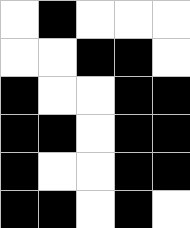[["white", "black", "white", "white", "white"], ["white", "white", "black", "black", "white"], ["black", "white", "white", "black", "black"], ["black", "black", "white", "black", "black"], ["black", "white", "white", "black", "black"], ["black", "black", "white", "black", "white"]]